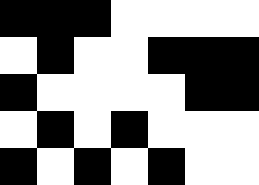[["black", "black", "black", "white", "white", "white", "white"], ["white", "black", "white", "white", "black", "black", "black"], ["black", "white", "white", "white", "white", "black", "black"], ["white", "black", "white", "black", "white", "white", "white"], ["black", "white", "black", "white", "black", "white", "white"]]